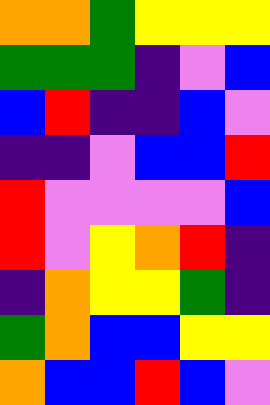[["orange", "orange", "green", "yellow", "yellow", "yellow"], ["green", "green", "green", "indigo", "violet", "blue"], ["blue", "red", "indigo", "indigo", "blue", "violet"], ["indigo", "indigo", "violet", "blue", "blue", "red"], ["red", "violet", "violet", "violet", "violet", "blue"], ["red", "violet", "yellow", "orange", "red", "indigo"], ["indigo", "orange", "yellow", "yellow", "green", "indigo"], ["green", "orange", "blue", "blue", "yellow", "yellow"], ["orange", "blue", "blue", "red", "blue", "violet"]]